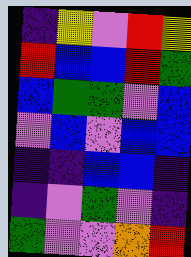[["indigo", "yellow", "violet", "red", "yellow"], ["red", "blue", "blue", "red", "green"], ["blue", "green", "green", "violet", "blue"], ["violet", "blue", "violet", "blue", "blue"], ["indigo", "indigo", "blue", "blue", "indigo"], ["indigo", "violet", "green", "violet", "indigo"], ["green", "violet", "violet", "orange", "red"]]